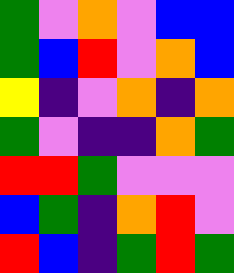[["green", "violet", "orange", "violet", "blue", "blue"], ["green", "blue", "red", "violet", "orange", "blue"], ["yellow", "indigo", "violet", "orange", "indigo", "orange"], ["green", "violet", "indigo", "indigo", "orange", "green"], ["red", "red", "green", "violet", "violet", "violet"], ["blue", "green", "indigo", "orange", "red", "violet"], ["red", "blue", "indigo", "green", "red", "green"]]